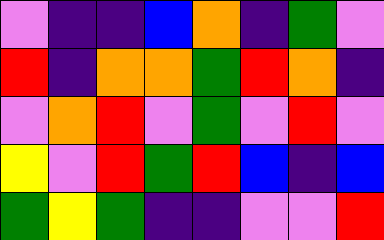[["violet", "indigo", "indigo", "blue", "orange", "indigo", "green", "violet"], ["red", "indigo", "orange", "orange", "green", "red", "orange", "indigo"], ["violet", "orange", "red", "violet", "green", "violet", "red", "violet"], ["yellow", "violet", "red", "green", "red", "blue", "indigo", "blue"], ["green", "yellow", "green", "indigo", "indigo", "violet", "violet", "red"]]